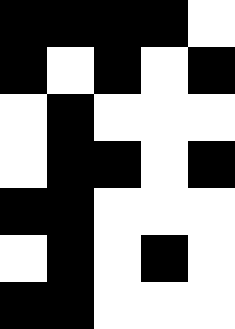[["black", "black", "black", "black", "white"], ["black", "white", "black", "white", "black"], ["white", "black", "white", "white", "white"], ["white", "black", "black", "white", "black"], ["black", "black", "white", "white", "white"], ["white", "black", "white", "black", "white"], ["black", "black", "white", "white", "white"]]